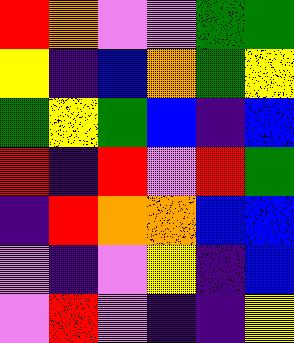[["red", "orange", "violet", "violet", "green", "green"], ["yellow", "indigo", "blue", "orange", "green", "yellow"], ["green", "yellow", "green", "blue", "indigo", "blue"], ["red", "indigo", "red", "violet", "red", "green"], ["indigo", "red", "orange", "orange", "blue", "blue"], ["violet", "indigo", "violet", "yellow", "indigo", "blue"], ["violet", "red", "violet", "indigo", "indigo", "yellow"]]